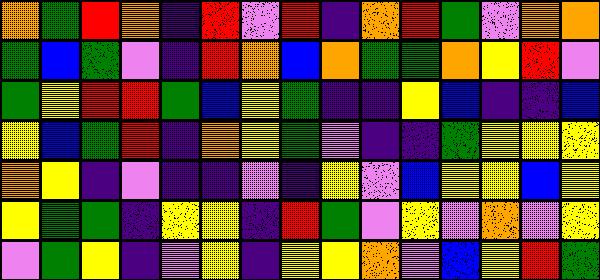[["orange", "green", "red", "orange", "indigo", "red", "violet", "red", "indigo", "orange", "red", "green", "violet", "orange", "orange"], ["green", "blue", "green", "violet", "indigo", "red", "orange", "blue", "orange", "green", "green", "orange", "yellow", "red", "violet"], ["green", "yellow", "red", "red", "green", "blue", "yellow", "green", "indigo", "indigo", "yellow", "blue", "indigo", "indigo", "blue"], ["yellow", "blue", "green", "red", "indigo", "orange", "yellow", "green", "violet", "indigo", "indigo", "green", "yellow", "yellow", "yellow"], ["orange", "yellow", "indigo", "violet", "indigo", "indigo", "violet", "indigo", "yellow", "violet", "blue", "yellow", "yellow", "blue", "yellow"], ["yellow", "green", "green", "indigo", "yellow", "yellow", "indigo", "red", "green", "violet", "yellow", "violet", "orange", "violet", "yellow"], ["violet", "green", "yellow", "indigo", "violet", "yellow", "indigo", "yellow", "yellow", "orange", "violet", "blue", "yellow", "red", "green"]]